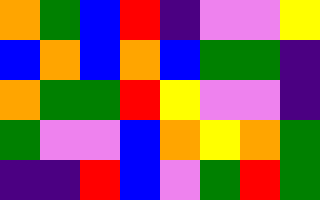[["orange", "green", "blue", "red", "indigo", "violet", "violet", "yellow"], ["blue", "orange", "blue", "orange", "blue", "green", "green", "indigo"], ["orange", "green", "green", "red", "yellow", "violet", "violet", "indigo"], ["green", "violet", "violet", "blue", "orange", "yellow", "orange", "green"], ["indigo", "indigo", "red", "blue", "violet", "green", "red", "green"]]